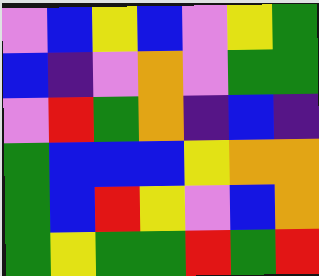[["violet", "blue", "yellow", "blue", "violet", "yellow", "green"], ["blue", "indigo", "violet", "orange", "violet", "green", "green"], ["violet", "red", "green", "orange", "indigo", "blue", "indigo"], ["green", "blue", "blue", "blue", "yellow", "orange", "orange"], ["green", "blue", "red", "yellow", "violet", "blue", "orange"], ["green", "yellow", "green", "green", "red", "green", "red"]]